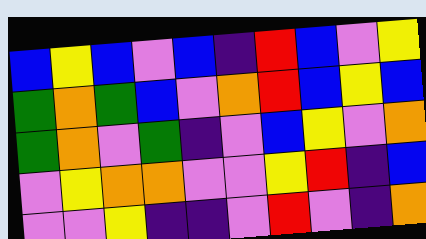[["blue", "yellow", "blue", "violet", "blue", "indigo", "red", "blue", "violet", "yellow"], ["green", "orange", "green", "blue", "violet", "orange", "red", "blue", "yellow", "blue"], ["green", "orange", "violet", "green", "indigo", "violet", "blue", "yellow", "violet", "orange"], ["violet", "yellow", "orange", "orange", "violet", "violet", "yellow", "red", "indigo", "blue"], ["violet", "violet", "yellow", "indigo", "indigo", "violet", "red", "violet", "indigo", "orange"]]